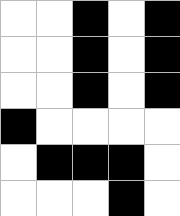[["white", "white", "black", "white", "black"], ["white", "white", "black", "white", "black"], ["white", "white", "black", "white", "black"], ["black", "white", "white", "white", "white"], ["white", "black", "black", "black", "white"], ["white", "white", "white", "black", "white"]]